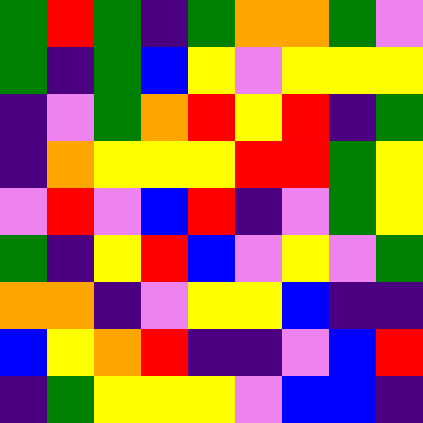[["green", "red", "green", "indigo", "green", "orange", "orange", "green", "violet"], ["green", "indigo", "green", "blue", "yellow", "violet", "yellow", "yellow", "yellow"], ["indigo", "violet", "green", "orange", "red", "yellow", "red", "indigo", "green"], ["indigo", "orange", "yellow", "yellow", "yellow", "red", "red", "green", "yellow"], ["violet", "red", "violet", "blue", "red", "indigo", "violet", "green", "yellow"], ["green", "indigo", "yellow", "red", "blue", "violet", "yellow", "violet", "green"], ["orange", "orange", "indigo", "violet", "yellow", "yellow", "blue", "indigo", "indigo"], ["blue", "yellow", "orange", "red", "indigo", "indigo", "violet", "blue", "red"], ["indigo", "green", "yellow", "yellow", "yellow", "violet", "blue", "blue", "indigo"]]